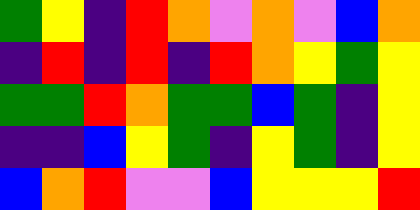[["green", "yellow", "indigo", "red", "orange", "violet", "orange", "violet", "blue", "orange"], ["indigo", "red", "indigo", "red", "indigo", "red", "orange", "yellow", "green", "yellow"], ["green", "green", "red", "orange", "green", "green", "blue", "green", "indigo", "yellow"], ["indigo", "indigo", "blue", "yellow", "green", "indigo", "yellow", "green", "indigo", "yellow"], ["blue", "orange", "red", "violet", "violet", "blue", "yellow", "yellow", "yellow", "red"]]